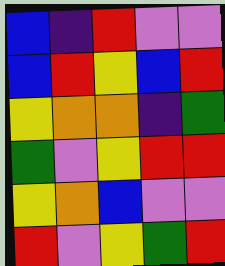[["blue", "indigo", "red", "violet", "violet"], ["blue", "red", "yellow", "blue", "red"], ["yellow", "orange", "orange", "indigo", "green"], ["green", "violet", "yellow", "red", "red"], ["yellow", "orange", "blue", "violet", "violet"], ["red", "violet", "yellow", "green", "red"]]